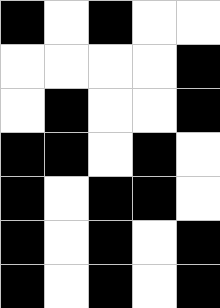[["black", "white", "black", "white", "white"], ["white", "white", "white", "white", "black"], ["white", "black", "white", "white", "black"], ["black", "black", "white", "black", "white"], ["black", "white", "black", "black", "white"], ["black", "white", "black", "white", "black"], ["black", "white", "black", "white", "black"]]